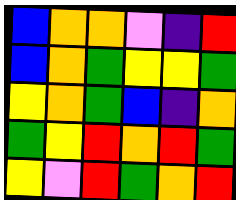[["blue", "orange", "orange", "violet", "indigo", "red"], ["blue", "orange", "green", "yellow", "yellow", "green"], ["yellow", "orange", "green", "blue", "indigo", "orange"], ["green", "yellow", "red", "orange", "red", "green"], ["yellow", "violet", "red", "green", "orange", "red"]]